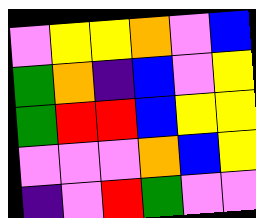[["violet", "yellow", "yellow", "orange", "violet", "blue"], ["green", "orange", "indigo", "blue", "violet", "yellow"], ["green", "red", "red", "blue", "yellow", "yellow"], ["violet", "violet", "violet", "orange", "blue", "yellow"], ["indigo", "violet", "red", "green", "violet", "violet"]]